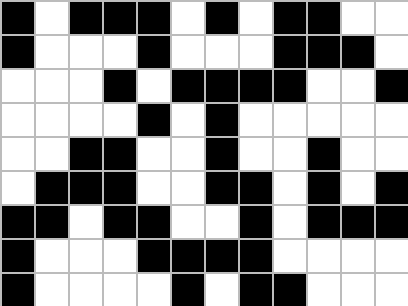[["black", "white", "black", "black", "black", "white", "black", "white", "black", "black", "white", "white"], ["black", "white", "white", "white", "black", "white", "white", "white", "black", "black", "black", "white"], ["white", "white", "white", "black", "white", "black", "black", "black", "black", "white", "white", "black"], ["white", "white", "white", "white", "black", "white", "black", "white", "white", "white", "white", "white"], ["white", "white", "black", "black", "white", "white", "black", "white", "white", "black", "white", "white"], ["white", "black", "black", "black", "white", "white", "black", "black", "white", "black", "white", "black"], ["black", "black", "white", "black", "black", "white", "white", "black", "white", "black", "black", "black"], ["black", "white", "white", "white", "black", "black", "black", "black", "white", "white", "white", "white"], ["black", "white", "white", "white", "white", "black", "white", "black", "black", "white", "white", "white"]]